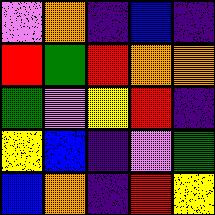[["violet", "orange", "indigo", "blue", "indigo"], ["red", "green", "red", "orange", "orange"], ["green", "violet", "yellow", "red", "indigo"], ["yellow", "blue", "indigo", "violet", "green"], ["blue", "orange", "indigo", "red", "yellow"]]